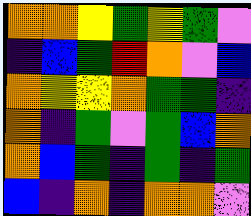[["orange", "orange", "yellow", "green", "yellow", "green", "violet"], ["indigo", "blue", "green", "red", "orange", "violet", "blue"], ["orange", "yellow", "yellow", "orange", "green", "green", "indigo"], ["orange", "indigo", "green", "violet", "green", "blue", "orange"], ["orange", "blue", "green", "indigo", "green", "indigo", "green"], ["blue", "indigo", "orange", "indigo", "orange", "orange", "violet"]]